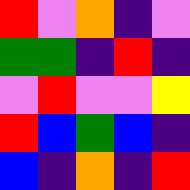[["red", "violet", "orange", "indigo", "violet"], ["green", "green", "indigo", "red", "indigo"], ["violet", "red", "violet", "violet", "yellow"], ["red", "blue", "green", "blue", "indigo"], ["blue", "indigo", "orange", "indigo", "red"]]